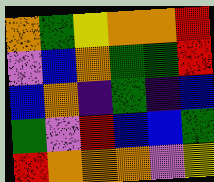[["orange", "green", "yellow", "orange", "orange", "red"], ["violet", "blue", "orange", "green", "green", "red"], ["blue", "orange", "indigo", "green", "indigo", "blue"], ["green", "violet", "red", "blue", "blue", "green"], ["red", "orange", "orange", "orange", "violet", "yellow"]]